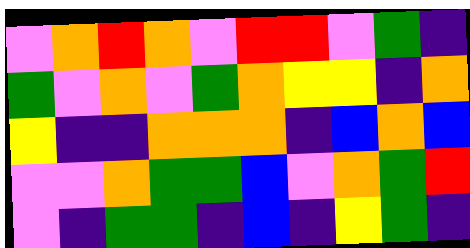[["violet", "orange", "red", "orange", "violet", "red", "red", "violet", "green", "indigo"], ["green", "violet", "orange", "violet", "green", "orange", "yellow", "yellow", "indigo", "orange"], ["yellow", "indigo", "indigo", "orange", "orange", "orange", "indigo", "blue", "orange", "blue"], ["violet", "violet", "orange", "green", "green", "blue", "violet", "orange", "green", "red"], ["violet", "indigo", "green", "green", "indigo", "blue", "indigo", "yellow", "green", "indigo"]]